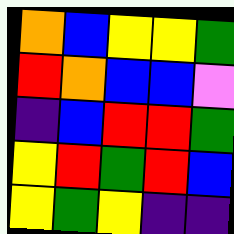[["orange", "blue", "yellow", "yellow", "green"], ["red", "orange", "blue", "blue", "violet"], ["indigo", "blue", "red", "red", "green"], ["yellow", "red", "green", "red", "blue"], ["yellow", "green", "yellow", "indigo", "indigo"]]